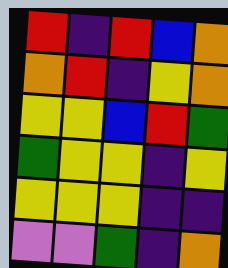[["red", "indigo", "red", "blue", "orange"], ["orange", "red", "indigo", "yellow", "orange"], ["yellow", "yellow", "blue", "red", "green"], ["green", "yellow", "yellow", "indigo", "yellow"], ["yellow", "yellow", "yellow", "indigo", "indigo"], ["violet", "violet", "green", "indigo", "orange"]]